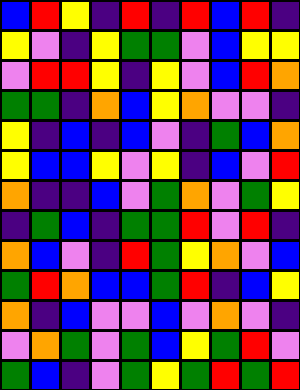[["blue", "red", "yellow", "indigo", "red", "indigo", "red", "blue", "red", "indigo"], ["yellow", "violet", "indigo", "yellow", "green", "green", "violet", "blue", "yellow", "yellow"], ["violet", "red", "red", "yellow", "indigo", "yellow", "violet", "blue", "red", "orange"], ["green", "green", "indigo", "orange", "blue", "yellow", "orange", "violet", "violet", "indigo"], ["yellow", "indigo", "blue", "indigo", "blue", "violet", "indigo", "green", "blue", "orange"], ["yellow", "blue", "blue", "yellow", "violet", "yellow", "indigo", "blue", "violet", "red"], ["orange", "indigo", "indigo", "blue", "violet", "green", "orange", "violet", "green", "yellow"], ["indigo", "green", "blue", "indigo", "green", "green", "red", "violet", "red", "indigo"], ["orange", "blue", "violet", "indigo", "red", "green", "yellow", "orange", "violet", "blue"], ["green", "red", "orange", "blue", "blue", "green", "red", "indigo", "blue", "yellow"], ["orange", "indigo", "blue", "violet", "violet", "blue", "violet", "orange", "violet", "indigo"], ["violet", "orange", "green", "violet", "green", "blue", "yellow", "green", "red", "violet"], ["green", "blue", "indigo", "violet", "green", "yellow", "green", "red", "green", "red"]]